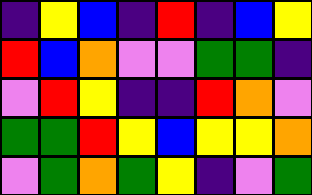[["indigo", "yellow", "blue", "indigo", "red", "indigo", "blue", "yellow"], ["red", "blue", "orange", "violet", "violet", "green", "green", "indigo"], ["violet", "red", "yellow", "indigo", "indigo", "red", "orange", "violet"], ["green", "green", "red", "yellow", "blue", "yellow", "yellow", "orange"], ["violet", "green", "orange", "green", "yellow", "indigo", "violet", "green"]]